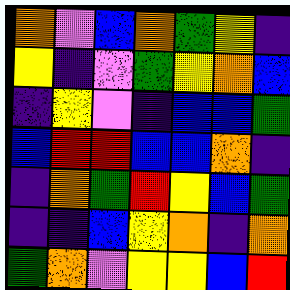[["orange", "violet", "blue", "orange", "green", "yellow", "indigo"], ["yellow", "indigo", "violet", "green", "yellow", "orange", "blue"], ["indigo", "yellow", "violet", "indigo", "blue", "blue", "green"], ["blue", "red", "red", "blue", "blue", "orange", "indigo"], ["indigo", "orange", "green", "red", "yellow", "blue", "green"], ["indigo", "indigo", "blue", "yellow", "orange", "indigo", "orange"], ["green", "orange", "violet", "yellow", "yellow", "blue", "red"]]